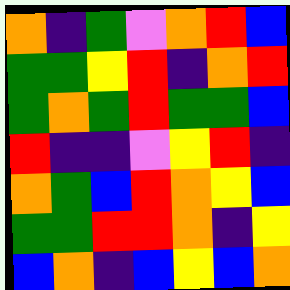[["orange", "indigo", "green", "violet", "orange", "red", "blue"], ["green", "green", "yellow", "red", "indigo", "orange", "red"], ["green", "orange", "green", "red", "green", "green", "blue"], ["red", "indigo", "indigo", "violet", "yellow", "red", "indigo"], ["orange", "green", "blue", "red", "orange", "yellow", "blue"], ["green", "green", "red", "red", "orange", "indigo", "yellow"], ["blue", "orange", "indigo", "blue", "yellow", "blue", "orange"]]